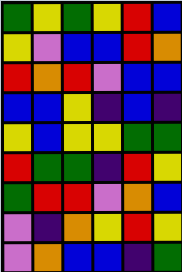[["green", "yellow", "green", "yellow", "red", "blue"], ["yellow", "violet", "blue", "blue", "red", "orange"], ["red", "orange", "red", "violet", "blue", "blue"], ["blue", "blue", "yellow", "indigo", "blue", "indigo"], ["yellow", "blue", "yellow", "yellow", "green", "green"], ["red", "green", "green", "indigo", "red", "yellow"], ["green", "red", "red", "violet", "orange", "blue"], ["violet", "indigo", "orange", "yellow", "red", "yellow"], ["violet", "orange", "blue", "blue", "indigo", "green"]]